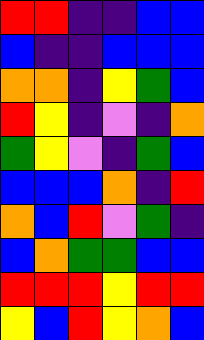[["red", "red", "indigo", "indigo", "blue", "blue"], ["blue", "indigo", "indigo", "blue", "blue", "blue"], ["orange", "orange", "indigo", "yellow", "green", "blue"], ["red", "yellow", "indigo", "violet", "indigo", "orange"], ["green", "yellow", "violet", "indigo", "green", "blue"], ["blue", "blue", "blue", "orange", "indigo", "red"], ["orange", "blue", "red", "violet", "green", "indigo"], ["blue", "orange", "green", "green", "blue", "blue"], ["red", "red", "red", "yellow", "red", "red"], ["yellow", "blue", "red", "yellow", "orange", "blue"]]